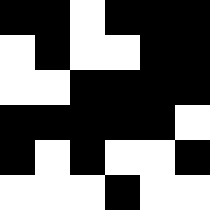[["black", "black", "white", "black", "black", "black"], ["white", "black", "white", "white", "black", "black"], ["white", "white", "black", "black", "black", "black"], ["black", "black", "black", "black", "black", "white"], ["black", "white", "black", "white", "white", "black"], ["white", "white", "white", "black", "white", "white"]]